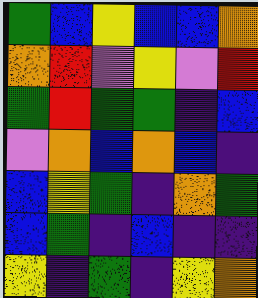[["green", "blue", "yellow", "blue", "blue", "orange"], ["orange", "red", "violet", "yellow", "violet", "red"], ["green", "red", "green", "green", "indigo", "blue"], ["violet", "orange", "blue", "orange", "blue", "indigo"], ["blue", "yellow", "green", "indigo", "orange", "green"], ["blue", "green", "indigo", "blue", "indigo", "indigo"], ["yellow", "indigo", "green", "indigo", "yellow", "orange"]]